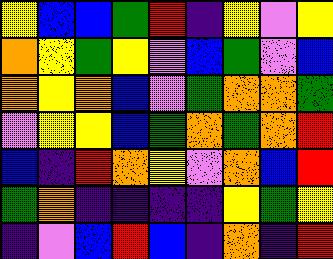[["yellow", "blue", "blue", "green", "red", "indigo", "yellow", "violet", "yellow"], ["orange", "yellow", "green", "yellow", "violet", "blue", "green", "violet", "blue"], ["orange", "yellow", "orange", "blue", "violet", "green", "orange", "orange", "green"], ["violet", "yellow", "yellow", "blue", "green", "orange", "green", "orange", "red"], ["blue", "indigo", "red", "orange", "yellow", "violet", "orange", "blue", "red"], ["green", "orange", "indigo", "indigo", "indigo", "indigo", "yellow", "green", "yellow"], ["indigo", "violet", "blue", "red", "blue", "indigo", "orange", "indigo", "red"]]